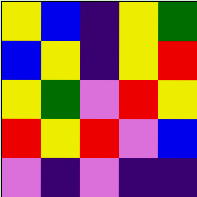[["yellow", "blue", "indigo", "yellow", "green"], ["blue", "yellow", "indigo", "yellow", "red"], ["yellow", "green", "violet", "red", "yellow"], ["red", "yellow", "red", "violet", "blue"], ["violet", "indigo", "violet", "indigo", "indigo"]]